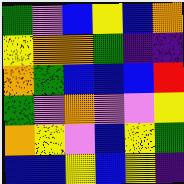[["green", "violet", "blue", "yellow", "blue", "orange"], ["yellow", "orange", "orange", "green", "indigo", "indigo"], ["orange", "green", "blue", "blue", "blue", "red"], ["green", "violet", "orange", "violet", "violet", "yellow"], ["orange", "yellow", "violet", "blue", "yellow", "green"], ["blue", "blue", "yellow", "blue", "yellow", "indigo"]]